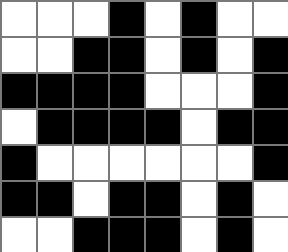[["white", "white", "white", "black", "white", "black", "white", "white"], ["white", "white", "black", "black", "white", "black", "white", "black"], ["black", "black", "black", "black", "white", "white", "white", "black"], ["white", "black", "black", "black", "black", "white", "black", "black"], ["black", "white", "white", "white", "white", "white", "white", "black"], ["black", "black", "white", "black", "black", "white", "black", "white"], ["white", "white", "black", "black", "black", "white", "black", "white"]]